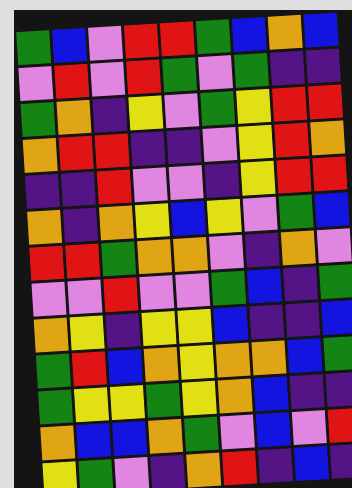[["green", "blue", "violet", "red", "red", "green", "blue", "orange", "blue"], ["violet", "red", "violet", "red", "green", "violet", "green", "indigo", "indigo"], ["green", "orange", "indigo", "yellow", "violet", "green", "yellow", "red", "red"], ["orange", "red", "red", "indigo", "indigo", "violet", "yellow", "red", "orange"], ["indigo", "indigo", "red", "violet", "violet", "indigo", "yellow", "red", "red"], ["orange", "indigo", "orange", "yellow", "blue", "yellow", "violet", "green", "blue"], ["red", "red", "green", "orange", "orange", "violet", "indigo", "orange", "violet"], ["violet", "violet", "red", "violet", "violet", "green", "blue", "indigo", "green"], ["orange", "yellow", "indigo", "yellow", "yellow", "blue", "indigo", "indigo", "blue"], ["green", "red", "blue", "orange", "yellow", "orange", "orange", "blue", "green"], ["green", "yellow", "yellow", "green", "yellow", "orange", "blue", "indigo", "indigo"], ["orange", "blue", "blue", "orange", "green", "violet", "blue", "violet", "red"], ["yellow", "green", "violet", "indigo", "orange", "red", "indigo", "blue", "indigo"]]